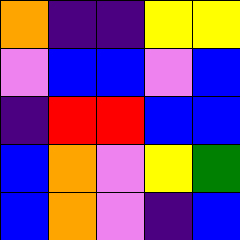[["orange", "indigo", "indigo", "yellow", "yellow"], ["violet", "blue", "blue", "violet", "blue"], ["indigo", "red", "red", "blue", "blue"], ["blue", "orange", "violet", "yellow", "green"], ["blue", "orange", "violet", "indigo", "blue"]]